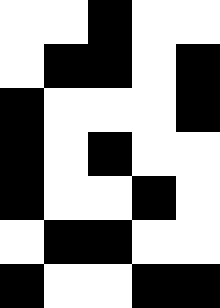[["white", "white", "black", "white", "white"], ["white", "black", "black", "white", "black"], ["black", "white", "white", "white", "black"], ["black", "white", "black", "white", "white"], ["black", "white", "white", "black", "white"], ["white", "black", "black", "white", "white"], ["black", "white", "white", "black", "black"]]